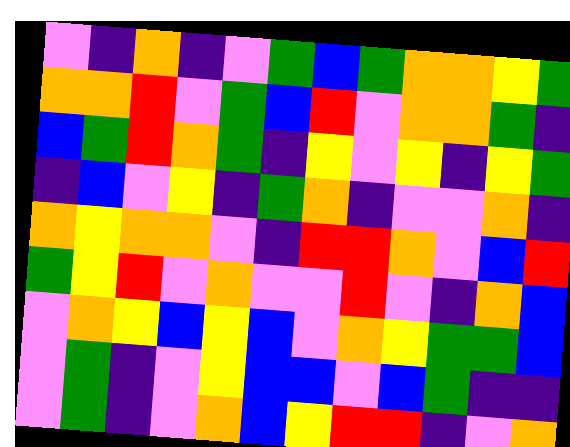[["violet", "indigo", "orange", "indigo", "violet", "green", "blue", "green", "orange", "orange", "yellow", "green"], ["orange", "orange", "red", "violet", "green", "blue", "red", "violet", "orange", "orange", "green", "indigo"], ["blue", "green", "red", "orange", "green", "indigo", "yellow", "violet", "yellow", "indigo", "yellow", "green"], ["indigo", "blue", "violet", "yellow", "indigo", "green", "orange", "indigo", "violet", "violet", "orange", "indigo"], ["orange", "yellow", "orange", "orange", "violet", "indigo", "red", "red", "orange", "violet", "blue", "red"], ["green", "yellow", "red", "violet", "orange", "violet", "violet", "red", "violet", "indigo", "orange", "blue"], ["violet", "orange", "yellow", "blue", "yellow", "blue", "violet", "orange", "yellow", "green", "green", "blue"], ["violet", "green", "indigo", "violet", "yellow", "blue", "blue", "violet", "blue", "green", "indigo", "indigo"], ["violet", "green", "indigo", "violet", "orange", "blue", "yellow", "red", "red", "indigo", "violet", "orange"]]